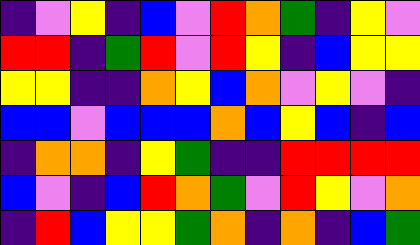[["indigo", "violet", "yellow", "indigo", "blue", "violet", "red", "orange", "green", "indigo", "yellow", "violet"], ["red", "red", "indigo", "green", "red", "violet", "red", "yellow", "indigo", "blue", "yellow", "yellow"], ["yellow", "yellow", "indigo", "indigo", "orange", "yellow", "blue", "orange", "violet", "yellow", "violet", "indigo"], ["blue", "blue", "violet", "blue", "blue", "blue", "orange", "blue", "yellow", "blue", "indigo", "blue"], ["indigo", "orange", "orange", "indigo", "yellow", "green", "indigo", "indigo", "red", "red", "red", "red"], ["blue", "violet", "indigo", "blue", "red", "orange", "green", "violet", "red", "yellow", "violet", "orange"], ["indigo", "red", "blue", "yellow", "yellow", "green", "orange", "indigo", "orange", "indigo", "blue", "green"]]